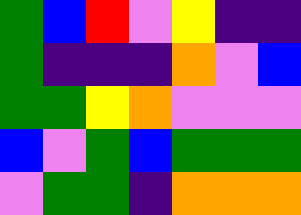[["green", "blue", "red", "violet", "yellow", "indigo", "indigo"], ["green", "indigo", "indigo", "indigo", "orange", "violet", "blue"], ["green", "green", "yellow", "orange", "violet", "violet", "violet"], ["blue", "violet", "green", "blue", "green", "green", "green"], ["violet", "green", "green", "indigo", "orange", "orange", "orange"]]